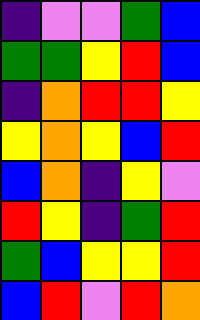[["indigo", "violet", "violet", "green", "blue"], ["green", "green", "yellow", "red", "blue"], ["indigo", "orange", "red", "red", "yellow"], ["yellow", "orange", "yellow", "blue", "red"], ["blue", "orange", "indigo", "yellow", "violet"], ["red", "yellow", "indigo", "green", "red"], ["green", "blue", "yellow", "yellow", "red"], ["blue", "red", "violet", "red", "orange"]]